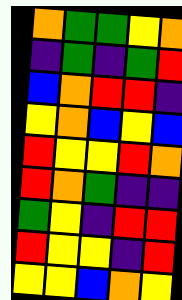[["orange", "green", "green", "yellow", "orange"], ["indigo", "green", "indigo", "green", "red"], ["blue", "orange", "red", "red", "indigo"], ["yellow", "orange", "blue", "yellow", "blue"], ["red", "yellow", "yellow", "red", "orange"], ["red", "orange", "green", "indigo", "indigo"], ["green", "yellow", "indigo", "red", "red"], ["red", "yellow", "yellow", "indigo", "red"], ["yellow", "yellow", "blue", "orange", "yellow"]]